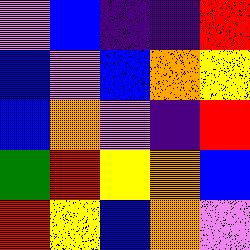[["violet", "blue", "indigo", "indigo", "red"], ["blue", "violet", "blue", "orange", "yellow"], ["blue", "orange", "violet", "indigo", "red"], ["green", "red", "yellow", "orange", "blue"], ["red", "yellow", "blue", "orange", "violet"]]